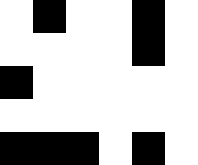[["white", "black", "white", "white", "black", "white"], ["white", "white", "white", "white", "black", "white"], ["black", "white", "white", "white", "white", "white"], ["white", "white", "white", "white", "white", "white"], ["black", "black", "black", "white", "black", "white"]]